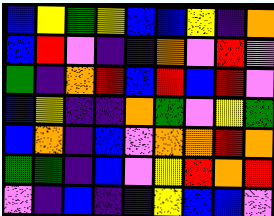[["blue", "yellow", "green", "yellow", "blue", "blue", "yellow", "indigo", "orange"], ["blue", "red", "violet", "indigo", "indigo", "orange", "violet", "red", "violet"], ["green", "indigo", "orange", "red", "blue", "red", "blue", "red", "violet"], ["blue", "yellow", "indigo", "indigo", "orange", "green", "violet", "yellow", "green"], ["blue", "orange", "indigo", "blue", "violet", "orange", "orange", "red", "orange"], ["green", "green", "indigo", "blue", "violet", "yellow", "red", "orange", "red"], ["violet", "indigo", "blue", "indigo", "indigo", "yellow", "blue", "blue", "violet"]]